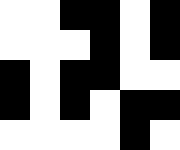[["white", "white", "black", "black", "white", "black"], ["white", "white", "white", "black", "white", "black"], ["black", "white", "black", "black", "white", "white"], ["black", "white", "black", "white", "black", "black"], ["white", "white", "white", "white", "black", "white"]]